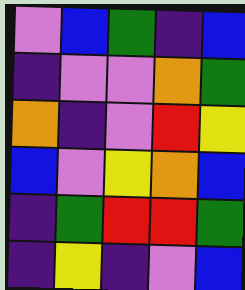[["violet", "blue", "green", "indigo", "blue"], ["indigo", "violet", "violet", "orange", "green"], ["orange", "indigo", "violet", "red", "yellow"], ["blue", "violet", "yellow", "orange", "blue"], ["indigo", "green", "red", "red", "green"], ["indigo", "yellow", "indigo", "violet", "blue"]]